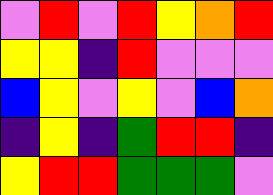[["violet", "red", "violet", "red", "yellow", "orange", "red"], ["yellow", "yellow", "indigo", "red", "violet", "violet", "violet"], ["blue", "yellow", "violet", "yellow", "violet", "blue", "orange"], ["indigo", "yellow", "indigo", "green", "red", "red", "indigo"], ["yellow", "red", "red", "green", "green", "green", "violet"]]